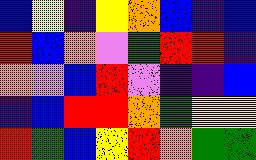[["blue", "yellow", "indigo", "yellow", "orange", "blue", "indigo", "blue"], ["red", "blue", "orange", "violet", "green", "red", "red", "indigo"], ["orange", "violet", "blue", "red", "violet", "indigo", "indigo", "blue"], ["indigo", "blue", "red", "red", "orange", "green", "yellow", "yellow"], ["red", "green", "blue", "yellow", "red", "orange", "green", "green"]]